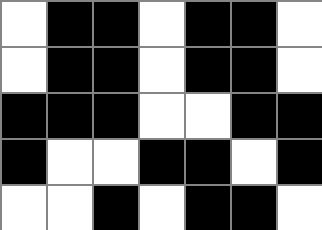[["white", "black", "black", "white", "black", "black", "white"], ["white", "black", "black", "white", "black", "black", "white"], ["black", "black", "black", "white", "white", "black", "black"], ["black", "white", "white", "black", "black", "white", "black"], ["white", "white", "black", "white", "black", "black", "white"]]